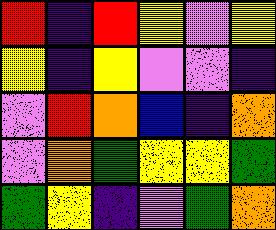[["red", "indigo", "red", "yellow", "violet", "yellow"], ["yellow", "indigo", "yellow", "violet", "violet", "indigo"], ["violet", "red", "orange", "blue", "indigo", "orange"], ["violet", "orange", "green", "yellow", "yellow", "green"], ["green", "yellow", "indigo", "violet", "green", "orange"]]